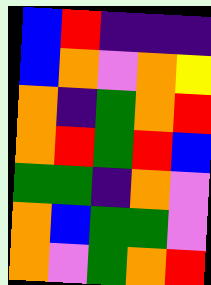[["blue", "red", "indigo", "indigo", "indigo"], ["blue", "orange", "violet", "orange", "yellow"], ["orange", "indigo", "green", "orange", "red"], ["orange", "red", "green", "red", "blue"], ["green", "green", "indigo", "orange", "violet"], ["orange", "blue", "green", "green", "violet"], ["orange", "violet", "green", "orange", "red"]]